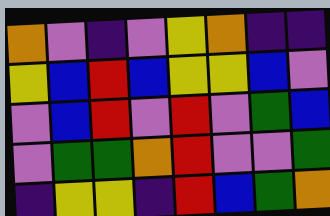[["orange", "violet", "indigo", "violet", "yellow", "orange", "indigo", "indigo"], ["yellow", "blue", "red", "blue", "yellow", "yellow", "blue", "violet"], ["violet", "blue", "red", "violet", "red", "violet", "green", "blue"], ["violet", "green", "green", "orange", "red", "violet", "violet", "green"], ["indigo", "yellow", "yellow", "indigo", "red", "blue", "green", "orange"]]